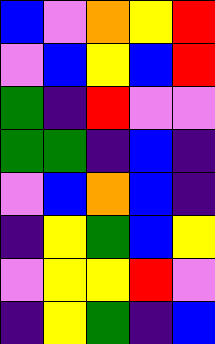[["blue", "violet", "orange", "yellow", "red"], ["violet", "blue", "yellow", "blue", "red"], ["green", "indigo", "red", "violet", "violet"], ["green", "green", "indigo", "blue", "indigo"], ["violet", "blue", "orange", "blue", "indigo"], ["indigo", "yellow", "green", "blue", "yellow"], ["violet", "yellow", "yellow", "red", "violet"], ["indigo", "yellow", "green", "indigo", "blue"]]